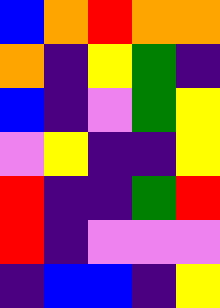[["blue", "orange", "red", "orange", "orange"], ["orange", "indigo", "yellow", "green", "indigo"], ["blue", "indigo", "violet", "green", "yellow"], ["violet", "yellow", "indigo", "indigo", "yellow"], ["red", "indigo", "indigo", "green", "red"], ["red", "indigo", "violet", "violet", "violet"], ["indigo", "blue", "blue", "indigo", "yellow"]]